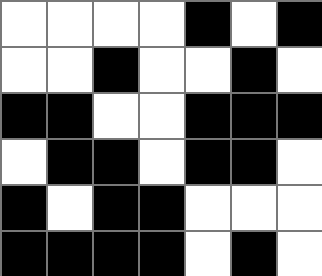[["white", "white", "white", "white", "black", "white", "black"], ["white", "white", "black", "white", "white", "black", "white"], ["black", "black", "white", "white", "black", "black", "black"], ["white", "black", "black", "white", "black", "black", "white"], ["black", "white", "black", "black", "white", "white", "white"], ["black", "black", "black", "black", "white", "black", "white"]]